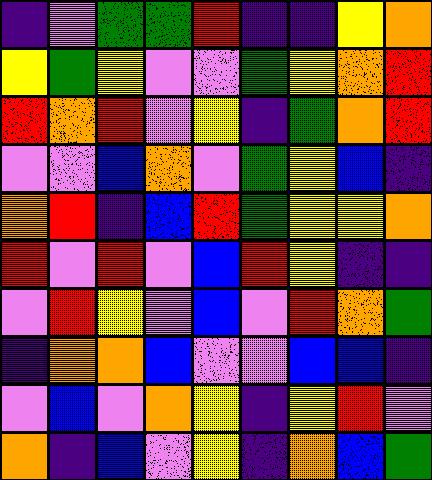[["indigo", "violet", "green", "green", "red", "indigo", "indigo", "yellow", "orange"], ["yellow", "green", "yellow", "violet", "violet", "green", "yellow", "orange", "red"], ["red", "orange", "red", "violet", "yellow", "indigo", "green", "orange", "red"], ["violet", "violet", "blue", "orange", "violet", "green", "yellow", "blue", "indigo"], ["orange", "red", "indigo", "blue", "red", "green", "yellow", "yellow", "orange"], ["red", "violet", "red", "violet", "blue", "red", "yellow", "indigo", "indigo"], ["violet", "red", "yellow", "violet", "blue", "violet", "red", "orange", "green"], ["indigo", "orange", "orange", "blue", "violet", "violet", "blue", "blue", "indigo"], ["violet", "blue", "violet", "orange", "yellow", "indigo", "yellow", "red", "violet"], ["orange", "indigo", "blue", "violet", "yellow", "indigo", "orange", "blue", "green"]]